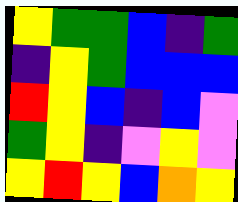[["yellow", "green", "green", "blue", "indigo", "green"], ["indigo", "yellow", "green", "blue", "blue", "blue"], ["red", "yellow", "blue", "indigo", "blue", "violet"], ["green", "yellow", "indigo", "violet", "yellow", "violet"], ["yellow", "red", "yellow", "blue", "orange", "yellow"]]